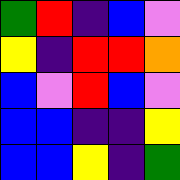[["green", "red", "indigo", "blue", "violet"], ["yellow", "indigo", "red", "red", "orange"], ["blue", "violet", "red", "blue", "violet"], ["blue", "blue", "indigo", "indigo", "yellow"], ["blue", "blue", "yellow", "indigo", "green"]]